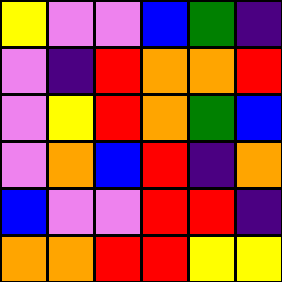[["yellow", "violet", "violet", "blue", "green", "indigo"], ["violet", "indigo", "red", "orange", "orange", "red"], ["violet", "yellow", "red", "orange", "green", "blue"], ["violet", "orange", "blue", "red", "indigo", "orange"], ["blue", "violet", "violet", "red", "red", "indigo"], ["orange", "orange", "red", "red", "yellow", "yellow"]]